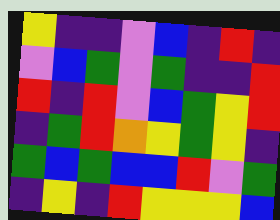[["yellow", "indigo", "indigo", "violet", "blue", "indigo", "red", "indigo"], ["violet", "blue", "green", "violet", "green", "indigo", "indigo", "red"], ["red", "indigo", "red", "violet", "blue", "green", "yellow", "red"], ["indigo", "green", "red", "orange", "yellow", "green", "yellow", "indigo"], ["green", "blue", "green", "blue", "blue", "red", "violet", "green"], ["indigo", "yellow", "indigo", "red", "yellow", "yellow", "yellow", "blue"]]